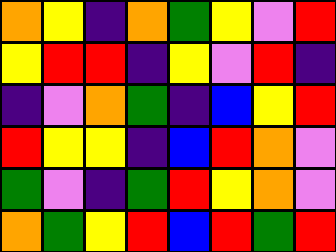[["orange", "yellow", "indigo", "orange", "green", "yellow", "violet", "red"], ["yellow", "red", "red", "indigo", "yellow", "violet", "red", "indigo"], ["indigo", "violet", "orange", "green", "indigo", "blue", "yellow", "red"], ["red", "yellow", "yellow", "indigo", "blue", "red", "orange", "violet"], ["green", "violet", "indigo", "green", "red", "yellow", "orange", "violet"], ["orange", "green", "yellow", "red", "blue", "red", "green", "red"]]